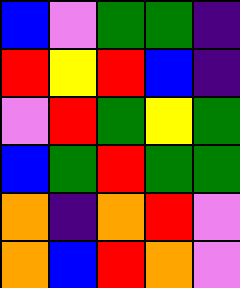[["blue", "violet", "green", "green", "indigo"], ["red", "yellow", "red", "blue", "indigo"], ["violet", "red", "green", "yellow", "green"], ["blue", "green", "red", "green", "green"], ["orange", "indigo", "orange", "red", "violet"], ["orange", "blue", "red", "orange", "violet"]]